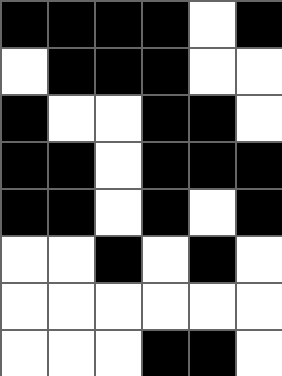[["black", "black", "black", "black", "white", "black"], ["white", "black", "black", "black", "white", "white"], ["black", "white", "white", "black", "black", "white"], ["black", "black", "white", "black", "black", "black"], ["black", "black", "white", "black", "white", "black"], ["white", "white", "black", "white", "black", "white"], ["white", "white", "white", "white", "white", "white"], ["white", "white", "white", "black", "black", "white"]]